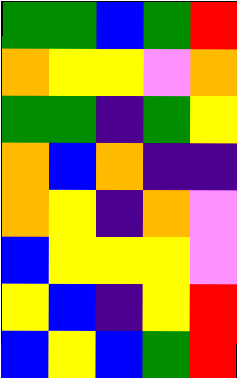[["green", "green", "blue", "green", "red"], ["orange", "yellow", "yellow", "violet", "orange"], ["green", "green", "indigo", "green", "yellow"], ["orange", "blue", "orange", "indigo", "indigo"], ["orange", "yellow", "indigo", "orange", "violet"], ["blue", "yellow", "yellow", "yellow", "violet"], ["yellow", "blue", "indigo", "yellow", "red"], ["blue", "yellow", "blue", "green", "red"]]